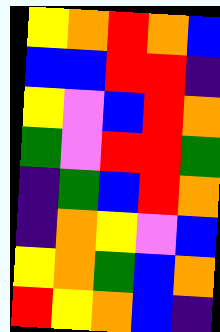[["yellow", "orange", "red", "orange", "blue"], ["blue", "blue", "red", "red", "indigo"], ["yellow", "violet", "blue", "red", "orange"], ["green", "violet", "red", "red", "green"], ["indigo", "green", "blue", "red", "orange"], ["indigo", "orange", "yellow", "violet", "blue"], ["yellow", "orange", "green", "blue", "orange"], ["red", "yellow", "orange", "blue", "indigo"]]